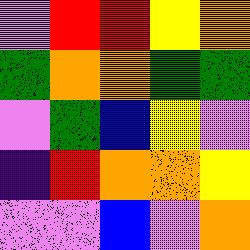[["violet", "red", "red", "yellow", "orange"], ["green", "orange", "orange", "green", "green"], ["violet", "green", "blue", "yellow", "violet"], ["indigo", "red", "orange", "orange", "yellow"], ["violet", "violet", "blue", "violet", "orange"]]